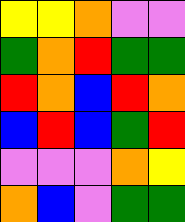[["yellow", "yellow", "orange", "violet", "violet"], ["green", "orange", "red", "green", "green"], ["red", "orange", "blue", "red", "orange"], ["blue", "red", "blue", "green", "red"], ["violet", "violet", "violet", "orange", "yellow"], ["orange", "blue", "violet", "green", "green"]]